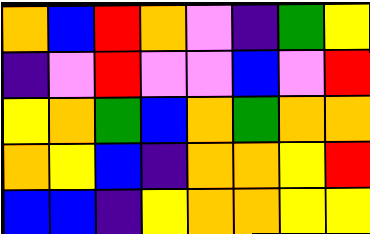[["orange", "blue", "red", "orange", "violet", "indigo", "green", "yellow"], ["indigo", "violet", "red", "violet", "violet", "blue", "violet", "red"], ["yellow", "orange", "green", "blue", "orange", "green", "orange", "orange"], ["orange", "yellow", "blue", "indigo", "orange", "orange", "yellow", "red"], ["blue", "blue", "indigo", "yellow", "orange", "orange", "yellow", "yellow"]]